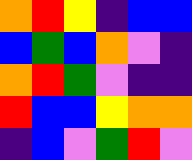[["orange", "red", "yellow", "indigo", "blue", "blue"], ["blue", "green", "blue", "orange", "violet", "indigo"], ["orange", "red", "green", "violet", "indigo", "indigo"], ["red", "blue", "blue", "yellow", "orange", "orange"], ["indigo", "blue", "violet", "green", "red", "violet"]]